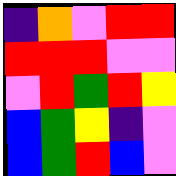[["indigo", "orange", "violet", "red", "red"], ["red", "red", "red", "violet", "violet"], ["violet", "red", "green", "red", "yellow"], ["blue", "green", "yellow", "indigo", "violet"], ["blue", "green", "red", "blue", "violet"]]